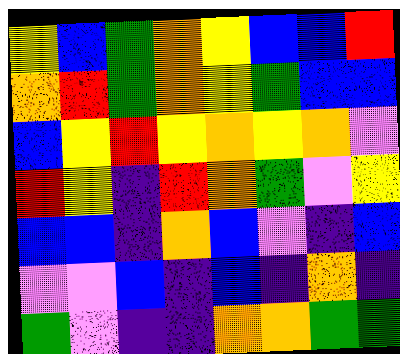[["yellow", "blue", "green", "orange", "yellow", "blue", "blue", "red"], ["orange", "red", "green", "orange", "yellow", "green", "blue", "blue"], ["blue", "yellow", "red", "yellow", "orange", "yellow", "orange", "violet"], ["red", "yellow", "indigo", "red", "orange", "green", "violet", "yellow"], ["blue", "blue", "indigo", "orange", "blue", "violet", "indigo", "blue"], ["violet", "violet", "blue", "indigo", "blue", "indigo", "orange", "indigo"], ["green", "violet", "indigo", "indigo", "orange", "orange", "green", "green"]]